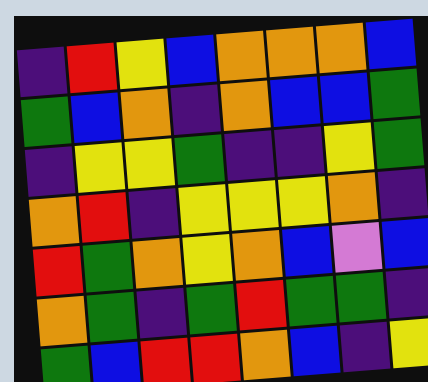[["indigo", "red", "yellow", "blue", "orange", "orange", "orange", "blue"], ["green", "blue", "orange", "indigo", "orange", "blue", "blue", "green"], ["indigo", "yellow", "yellow", "green", "indigo", "indigo", "yellow", "green"], ["orange", "red", "indigo", "yellow", "yellow", "yellow", "orange", "indigo"], ["red", "green", "orange", "yellow", "orange", "blue", "violet", "blue"], ["orange", "green", "indigo", "green", "red", "green", "green", "indigo"], ["green", "blue", "red", "red", "orange", "blue", "indigo", "yellow"]]